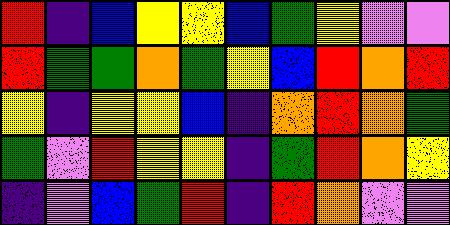[["red", "indigo", "blue", "yellow", "yellow", "blue", "green", "yellow", "violet", "violet"], ["red", "green", "green", "orange", "green", "yellow", "blue", "red", "orange", "red"], ["yellow", "indigo", "yellow", "yellow", "blue", "indigo", "orange", "red", "orange", "green"], ["green", "violet", "red", "yellow", "yellow", "indigo", "green", "red", "orange", "yellow"], ["indigo", "violet", "blue", "green", "red", "indigo", "red", "orange", "violet", "violet"]]